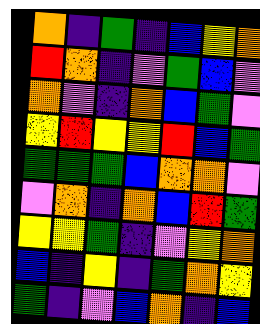[["orange", "indigo", "green", "indigo", "blue", "yellow", "orange"], ["red", "orange", "indigo", "violet", "green", "blue", "violet"], ["orange", "violet", "indigo", "orange", "blue", "green", "violet"], ["yellow", "red", "yellow", "yellow", "red", "blue", "green"], ["green", "green", "green", "blue", "orange", "orange", "violet"], ["violet", "orange", "indigo", "orange", "blue", "red", "green"], ["yellow", "yellow", "green", "indigo", "violet", "yellow", "orange"], ["blue", "indigo", "yellow", "indigo", "green", "orange", "yellow"], ["green", "indigo", "violet", "blue", "orange", "indigo", "blue"]]